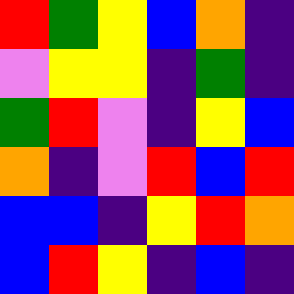[["red", "green", "yellow", "blue", "orange", "indigo"], ["violet", "yellow", "yellow", "indigo", "green", "indigo"], ["green", "red", "violet", "indigo", "yellow", "blue"], ["orange", "indigo", "violet", "red", "blue", "red"], ["blue", "blue", "indigo", "yellow", "red", "orange"], ["blue", "red", "yellow", "indigo", "blue", "indigo"]]